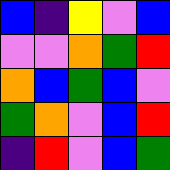[["blue", "indigo", "yellow", "violet", "blue"], ["violet", "violet", "orange", "green", "red"], ["orange", "blue", "green", "blue", "violet"], ["green", "orange", "violet", "blue", "red"], ["indigo", "red", "violet", "blue", "green"]]